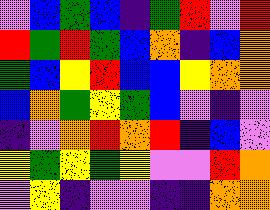[["violet", "blue", "green", "blue", "indigo", "green", "red", "violet", "red"], ["red", "green", "red", "green", "blue", "orange", "indigo", "blue", "orange"], ["green", "blue", "yellow", "red", "blue", "blue", "yellow", "orange", "orange"], ["blue", "orange", "green", "yellow", "green", "blue", "violet", "indigo", "violet"], ["indigo", "violet", "orange", "red", "orange", "red", "indigo", "blue", "violet"], ["yellow", "green", "yellow", "green", "yellow", "violet", "violet", "red", "orange"], ["violet", "yellow", "indigo", "violet", "violet", "indigo", "indigo", "orange", "orange"]]